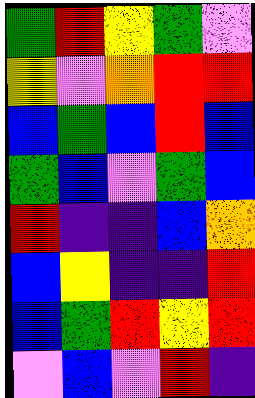[["green", "red", "yellow", "green", "violet"], ["yellow", "violet", "orange", "red", "red"], ["blue", "green", "blue", "red", "blue"], ["green", "blue", "violet", "green", "blue"], ["red", "indigo", "indigo", "blue", "orange"], ["blue", "yellow", "indigo", "indigo", "red"], ["blue", "green", "red", "yellow", "red"], ["violet", "blue", "violet", "red", "indigo"]]